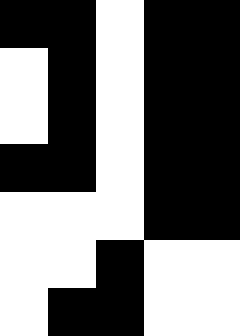[["black", "black", "white", "black", "black"], ["white", "black", "white", "black", "black"], ["white", "black", "white", "black", "black"], ["black", "black", "white", "black", "black"], ["white", "white", "white", "black", "black"], ["white", "white", "black", "white", "white"], ["white", "black", "black", "white", "white"]]